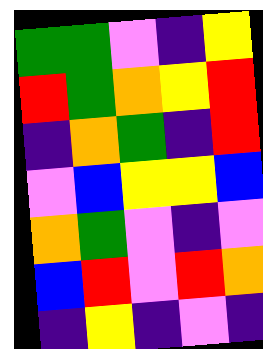[["green", "green", "violet", "indigo", "yellow"], ["red", "green", "orange", "yellow", "red"], ["indigo", "orange", "green", "indigo", "red"], ["violet", "blue", "yellow", "yellow", "blue"], ["orange", "green", "violet", "indigo", "violet"], ["blue", "red", "violet", "red", "orange"], ["indigo", "yellow", "indigo", "violet", "indigo"]]